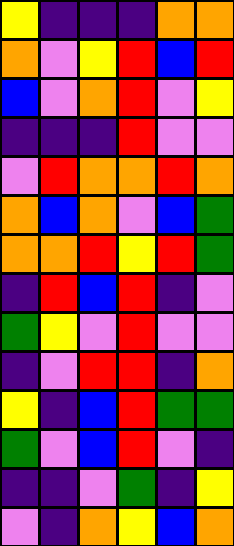[["yellow", "indigo", "indigo", "indigo", "orange", "orange"], ["orange", "violet", "yellow", "red", "blue", "red"], ["blue", "violet", "orange", "red", "violet", "yellow"], ["indigo", "indigo", "indigo", "red", "violet", "violet"], ["violet", "red", "orange", "orange", "red", "orange"], ["orange", "blue", "orange", "violet", "blue", "green"], ["orange", "orange", "red", "yellow", "red", "green"], ["indigo", "red", "blue", "red", "indigo", "violet"], ["green", "yellow", "violet", "red", "violet", "violet"], ["indigo", "violet", "red", "red", "indigo", "orange"], ["yellow", "indigo", "blue", "red", "green", "green"], ["green", "violet", "blue", "red", "violet", "indigo"], ["indigo", "indigo", "violet", "green", "indigo", "yellow"], ["violet", "indigo", "orange", "yellow", "blue", "orange"]]